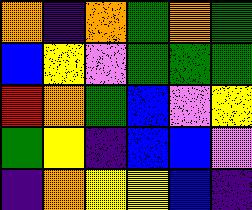[["orange", "indigo", "orange", "green", "orange", "green"], ["blue", "yellow", "violet", "green", "green", "green"], ["red", "orange", "green", "blue", "violet", "yellow"], ["green", "yellow", "indigo", "blue", "blue", "violet"], ["indigo", "orange", "yellow", "yellow", "blue", "indigo"]]